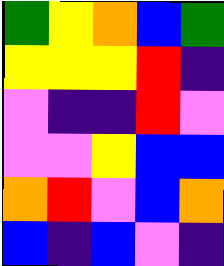[["green", "yellow", "orange", "blue", "green"], ["yellow", "yellow", "yellow", "red", "indigo"], ["violet", "indigo", "indigo", "red", "violet"], ["violet", "violet", "yellow", "blue", "blue"], ["orange", "red", "violet", "blue", "orange"], ["blue", "indigo", "blue", "violet", "indigo"]]